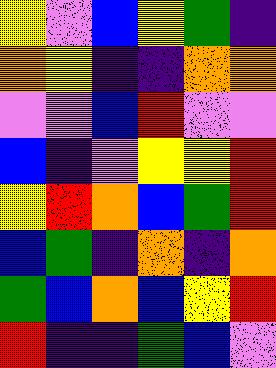[["yellow", "violet", "blue", "yellow", "green", "indigo"], ["orange", "yellow", "indigo", "indigo", "orange", "orange"], ["violet", "violet", "blue", "red", "violet", "violet"], ["blue", "indigo", "violet", "yellow", "yellow", "red"], ["yellow", "red", "orange", "blue", "green", "red"], ["blue", "green", "indigo", "orange", "indigo", "orange"], ["green", "blue", "orange", "blue", "yellow", "red"], ["red", "indigo", "indigo", "green", "blue", "violet"]]